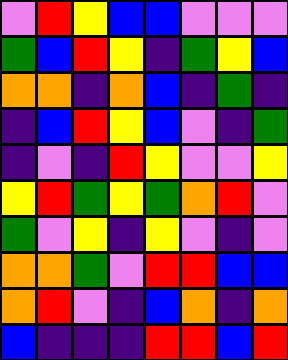[["violet", "red", "yellow", "blue", "blue", "violet", "violet", "violet"], ["green", "blue", "red", "yellow", "indigo", "green", "yellow", "blue"], ["orange", "orange", "indigo", "orange", "blue", "indigo", "green", "indigo"], ["indigo", "blue", "red", "yellow", "blue", "violet", "indigo", "green"], ["indigo", "violet", "indigo", "red", "yellow", "violet", "violet", "yellow"], ["yellow", "red", "green", "yellow", "green", "orange", "red", "violet"], ["green", "violet", "yellow", "indigo", "yellow", "violet", "indigo", "violet"], ["orange", "orange", "green", "violet", "red", "red", "blue", "blue"], ["orange", "red", "violet", "indigo", "blue", "orange", "indigo", "orange"], ["blue", "indigo", "indigo", "indigo", "red", "red", "blue", "red"]]